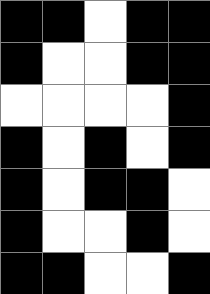[["black", "black", "white", "black", "black"], ["black", "white", "white", "black", "black"], ["white", "white", "white", "white", "black"], ["black", "white", "black", "white", "black"], ["black", "white", "black", "black", "white"], ["black", "white", "white", "black", "white"], ["black", "black", "white", "white", "black"]]